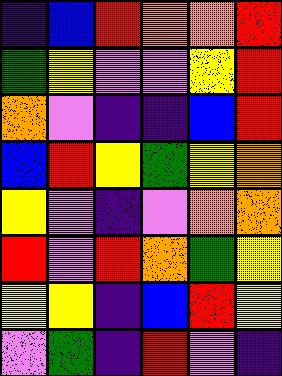[["indigo", "blue", "red", "orange", "orange", "red"], ["green", "yellow", "violet", "violet", "yellow", "red"], ["orange", "violet", "indigo", "indigo", "blue", "red"], ["blue", "red", "yellow", "green", "yellow", "orange"], ["yellow", "violet", "indigo", "violet", "orange", "orange"], ["red", "violet", "red", "orange", "green", "yellow"], ["yellow", "yellow", "indigo", "blue", "red", "yellow"], ["violet", "green", "indigo", "red", "violet", "indigo"]]